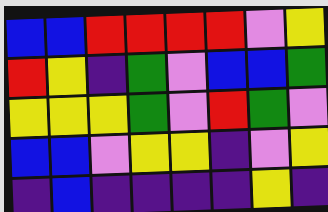[["blue", "blue", "red", "red", "red", "red", "violet", "yellow"], ["red", "yellow", "indigo", "green", "violet", "blue", "blue", "green"], ["yellow", "yellow", "yellow", "green", "violet", "red", "green", "violet"], ["blue", "blue", "violet", "yellow", "yellow", "indigo", "violet", "yellow"], ["indigo", "blue", "indigo", "indigo", "indigo", "indigo", "yellow", "indigo"]]